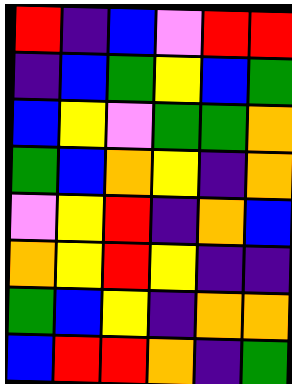[["red", "indigo", "blue", "violet", "red", "red"], ["indigo", "blue", "green", "yellow", "blue", "green"], ["blue", "yellow", "violet", "green", "green", "orange"], ["green", "blue", "orange", "yellow", "indigo", "orange"], ["violet", "yellow", "red", "indigo", "orange", "blue"], ["orange", "yellow", "red", "yellow", "indigo", "indigo"], ["green", "blue", "yellow", "indigo", "orange", "orange"], ["blue", "red", "red", "orange", "indigo", "green"]]